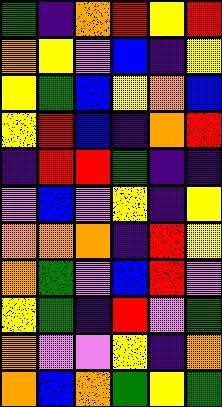[["green", "indigo", "orange", "red", "yellow", "red"], ["orange", "yellow", "violet", "blue", "indigo", "yellow"], ["yellow", "green", "blue", "yellow", "orange", "blue"], ["yellow", "red", "blue", "indigo", "orange", "red"], ["indigo", "red", "red", "green", "indigo", "indigo"], ["violet", "blue", "violet", "yellow", "indigo", "yellow"], ["orange", "orange", "orange", "indigo", "red", "yellow"], ["orange", "green", "violet", "blue", "red", "violet"], ["yellow", "green", "indigo", "red", "violet", "green"], ["orange", "violet", "violet", "yellow", "indigo", "orange"], ["orange", "blue", "orange", "green", "yellow", "green"]]